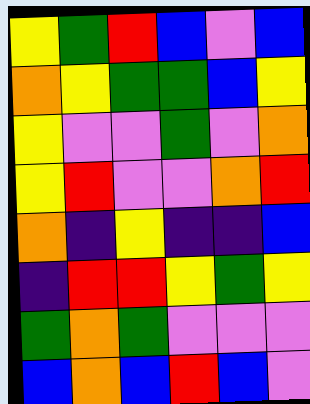[["yellow", "green", "red", "blue", "violet", "blue"], ["orange", "yellow", "green", "green", "blue", "yellow"], ["yellow", "violet", "violet", "green", "violet", "orange"], ["yellow", "red", "violet", "violet", "orange", "red"], ["orange", "indigo", "yellow", "indigo", "indigo", "blue"], ["indigo", "red", "red", "yellow", "green", "yellow"], ["green", "orange", "green", "violet", "violet", "violet"], ["blue", "orange", "blue", "red", "blue", "violet"]]